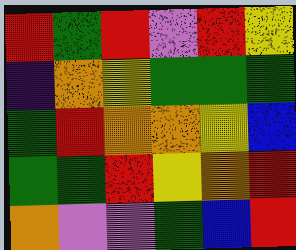[["red", "green", "red", "violet", "red", "yellow"], ["indigo", "orange", "yellow", "green", "green", "green"], ["green", "red", "orange", "orange", "yellow", "blue"], ["green", "green", "red", "yellow", "orange", "red"], ["orange", "violet", "violet", "green", "blue", "red"]]